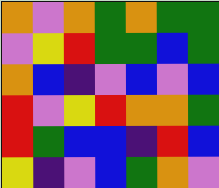[["orange", "violet", "orange", "green", "orange", "green", "green"], ["violet", "yellow", "red", "green", "green", "blue", "green"], ["orange", "blue", "indigo", "violet", "blue", "violet", "blue"], ["red", "violet", "yellow", "red", "orange", "orange", "green"], ["red", "green", "blue", "blue", "indigo", "red", "blue"], ["yellow", "indigo", "violet", "blue", "green", "orange", "violet"]]